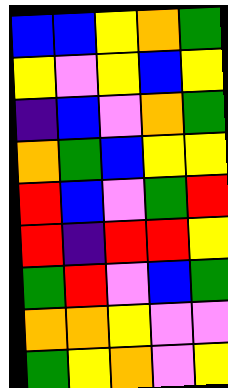[["blue", "blue", "yellow", "orange", "green"], ["yellow", "violet", "yellow", "blue", "yellow"], ["indigo", "blue", "violet", "orange", "green"], ["orange", "green", "blue", "yellow", "yellow"], ["red", "blue", "violet", "green", "red"], ["red", "indigo", "red", "red", "yellow"], ["green", "red", "violet", "blue", "green"], ["orange", "orange", "yellow", "violet", "violet"], ["green", "yellow", "orange", "violet", "yellow"]]